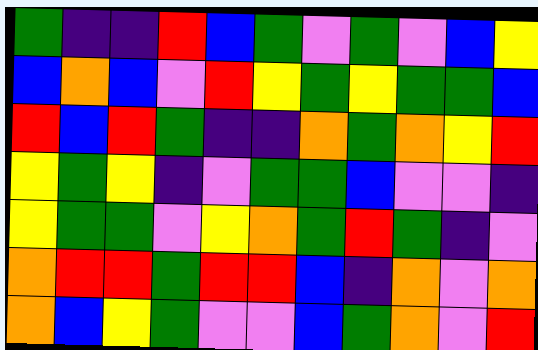[["green", "indigo", "indigo", "red", "blue", "green", "violet", "green", "violet", "blue", "yellow"], ["blue", "orange", "blue", "violet", "red", "yellow", "green", "yellow", "green", "green", "blue"], ["red", "blue", "red", "green", "indigo", "indigo", "orange", "green", "orange", "yellow", "red"], ["yellow", "green", "yellow", "indigo", "violet", "green", "green", "blue", "violet", "violet", "indigo"], ["yellow", "green", "green", "violet", "yellow", "orange", "green", "red", "green", "indigo", "violet"], ["orange", "red", "red", "green", "red", "red", "blue", "indigo", "orange", "violet", "orange"], ["orange", "blue", "yellow", "green", "violet", "violet", "blue", "green", "orange", "violet", "red"]]